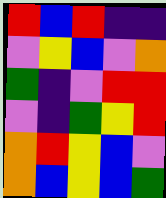[["red", "blue", "red", "indigo", "indigo"], ["violet", "yellow", "blue", "violet", "orange"], ["green", "indigo", "violet", "red", "red"], ["violet", "indigo", "green", "yellow", "red"], ["orange", "red", "yellow", "blue", "violet"], ["orange", "blue", "yellow", "blue", "green"]]